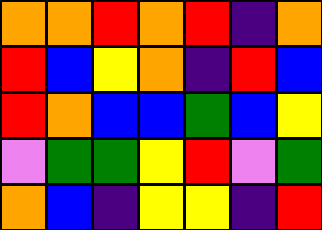[["orange", "orange", "red", "orange", "red", "indigo", "orange"], ["red", "blue", "yellow", "orange", "indigo", "red", "blue"], ["red", "orange", "blue", "blue", "green", "blue", "yellow"], ["violet", "green", "green", "yellow", "red", "violet", "green"], ["orange", "blue", "indigo", "yellow", "yellow", "indigo", "red"]]